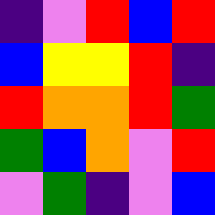[["indigo", "violet", "red", "blue", "red"], ["blue", "yellow", "yellow", "red", "indigo"], ["red", "orange", "orange", "red", "green"], ["green", "blue", "orange", "violet", "red"], ["violet", "green", "indigo", "violet", "blue"]]